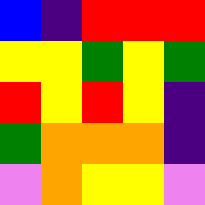[["blue", "indigo", "red", "red", "red"], ["yellow", "yellow", "green", "yellow", "green"], ["red", "yellow", "red", "yellow", "indigo"], ["green", "orange", "orange", "orange", "indigo"], ["violet", "orange", "yellow", "yellow", "violet"]]